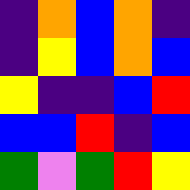[["indigo", "orange", "blue", "orange", "indigo"], ["indigo", "yellow", "blue", "orange", "blue"], ["yellow", "indigo", "indigo", "blue", "red"], ["blue", "blue", "red", "indigo", "blue"], ["green", "violet", "green", "red", "yellow"]]